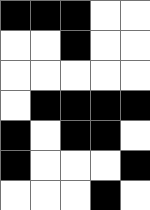[["black", "black", "black", "white", "white"], ["white", "white", "black", "white", "white"], ["white", "white", "white", "white", "white"], ["white", "black", "black", "black", "black"], ["black", "white", "black", "black", "white"], ["black", "white", "white", "white", "black"], ["white", "white", "white", "black", "white"]]